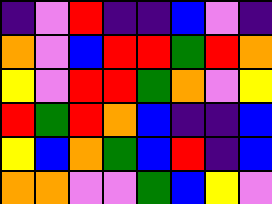[["indigo", "violet", "red", "indigo", "indigo", "blue", "violet", "indigo"], ["orange", "violet", "blue", "red", "red", "green", "red", "orange"], ["yellow", "violet", "red", "red", "green", "orange", "violet", "yellow"], ["red", "green", "red", "orange", "blue", "indigo", "indigo", "blue"], ["yellow", "blue", "orange", "green", "blue", "red", "indigo", "blue"], ["orange", "orange", "violet", "violet", "green", "blue", "yellow", "violet"]]